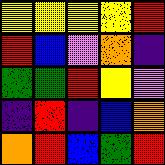[["yellow", "yellow", "yellow", "yellow", "red"], ["red", "blue", "violet", "orange", "indigo"], ["green", "green", "red", "yellow", "violet"], ["indigo", "red", "indigo", "blue", "orange"], ["orange", "red", "blue", "green", "red"]]